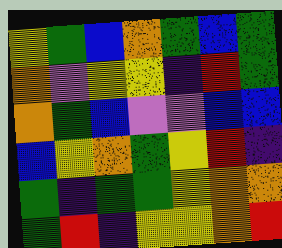[["yellow", "green", "blue", "orange", "green", "blue", "green"], ["orange", "violet", "yellow", "yellow", "indigo", "red", "green"], ["orange", "green", "blue", "violet", "violet", "blue", "blue"], ["blue", "yellow", "orange", "green", "yellow", "red", "indigo"], ["green", "indigo", "green", "green", "yellow", "orange", "orange"], ["green", "red", "indigo", "yellow", "yellow", "orange", "red"]]